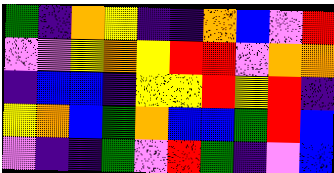[["green", "indigo", "orange", "yellow", "indigo", "indigo", "orange", "blue", "violet", "red"], ["violet", "violet", "yellow", "orange", "yellow", "red", "red", "violet", "orange", "orange"], ["indigo", "blue", "blue", "indigo", "yellow", "yellow", "red", "yellow", "red", "indigo"], ["yellow", "orange", "blue", "green", "orange", "blue", "blue", "green", "red", "blue"], ["violet", "indigo", "indigo", "green", "violet", "red", "green", "indigo", "violet", "blue"]]